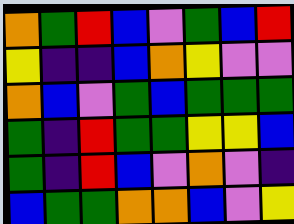[["orange", "green", "red", "blue", "violet", "green", "blue", "red"], ["yellow", "indigo", "indigo", "blue", "orange", "yellow", "violet", "violet"], ["orange", "blue", "violet", "green", "blue", "green", "green", "green"], ["green", "indigo", "red", "green", "green", "yellow", "yellow", "blue"], ["green", "indigo", "red", "blue", "violet", "orange", "violet", "indigo"], ["blue", "green", "green", "orange", "orange", "blue", "violet", "yellow"]]